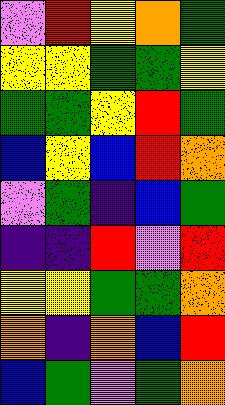[["violet", "red", "yellow", "orange", "green"], ["yellow", "yellow", "green", "green", "yellow"], ["green", "green", "yellow", "red", "green"], ["blue", "yellow", "blue", "red", "orange"], ["violet", "green", "indigo", "blue", "green"], ["indigo", "indigo", "red", "violet", "red"], ["yellow", "yellow", "green", "green", "orange"], ["orange", "indigo", "orange", "blue", "red"], ["blue", "green", "violet", "green", "orange"]]